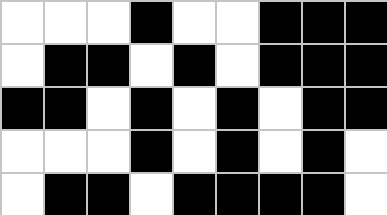[["white", "white", "white", "black", "white", "white", "black", "black", "black"], ["white", "black", "black", "white", "black", "white", "black", "black", "black"], ["black", "black", "white", "black", "white", "black", "white", "black", "black"], ["white", "white", "white", "black", "white", "black", "white", "black", "white"], ["white", "black", "black", "white", "black", "black", "black", "black", "white"]]